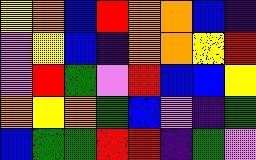[["yellow", "orange", "blue", "red", "orange", "orange", "blue", "indigo"], ["violet", "yellow", "blue", "indigo", "orange", "orange", "yellow", "red"], ["violet", "red", "green", "violet", "red", "blue", "blue", "yellow"], ["orange", "yellow", "orange", "green", "blue", "violet", "indigo", "green"], ["blue", "green", "green", "red", "red", "indigo", "green", "violet"]]